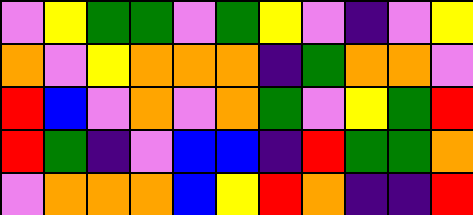[["violet", "yellow", "green", "green", "violet", "green", "yellow", "violet", "indigo", "violet", "yellow"], ["orange", "violet", "yellow", "orange", "orange", "orange", "indigo", "green", "orange", "orange", "violet"], ["red", "blue", "violet", "orange", "violet", "orange", "green", "violet", "yellow", "green", "red"], ["red", "green", "indigo", "violet", "blue", "blue", "indigo", "red", "green", "green", "orange"], ["violet", "orange", "orange", "orange", "blue", "yellow", "red", "orange", "indigo", "indigo", "red"]]